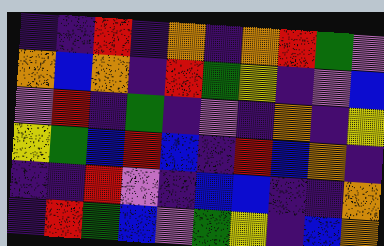[["indigo", "indigo", "red", "indigo", "orange", "indigo", "orange", "red", "green", "violet"], ["orange", "blue", "orange", "indigo", "red", "green", "yellow", "indigo", "violet", "blue"], ["violet", "red", "indigo", "green", "indigo", "violet", "indigo", "orange", "indigo", "yellow"], ["yellow", "green", "blue", "red", "blue", "indigo", "red", "blue", "orange", "indigo"], ["indigo", "indigo", "red", "violet", "indigo", "blue", "blue", "indigo", "indigo", "orange"], ["indigo", "red", "green", "blue", "violet", "green", "yellow", "indigo", "blue", "orange"]]